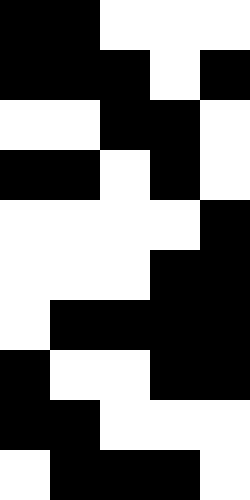[["black", "black", "white", "white", "white"], ["black", "black", "black", "white", "black"], ["white", "white", "black", "black", "white"], ["black", "black", "white", "black", "white"], ["white", "white", "white", "white", "black"], ["white", "white", "white", "black", "black"], ["white", "black", "black", "black", "black"], ["black", "white", "white", "black", "black"], ["black", "black", "white", "white", "white"], ["white", "black", "black", "black", "white"]]